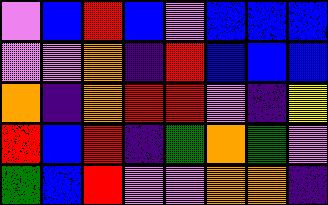[["violet", "blue", "red", "blue", "violet", "blue", "blue", "blue"], ["violet", "violet", "orange", "indigo", "red", "blue", "blue", "blue"], ["orange", "indigo", "orange", "red", "red", "violet", "indigo", "yellow"], ["red", "blue", "red", "indigo", "green", "orange", "green", "violet"], ["green", "blue", "red", "violet", "violet", "orange", "orange", "indigo"]]